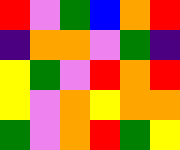[["red", "violet", "green", "blue", "orange", "red"], ["indigo", "orange", "orange", "violet", "green", "indigo"], ["yellow", "green", "violet", "red", "orange", "red"], ["yellow", "violet", "orange", "yellow", "orange", "orange"], ["green", "violet", "orange", "red", "green", "yellow"]]